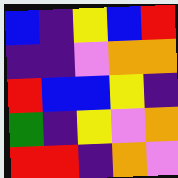[["blue", "indigo", "yellow", "blue", "red"], ["indigo", "indigo", "violet", "orange", "orange"], ["red", "blue", "blue", "yellow", "indigo"], ["green", "indigo", "yellow", "violet", "orange"], ["red", "red", "indigo", "orange", "violet"]]